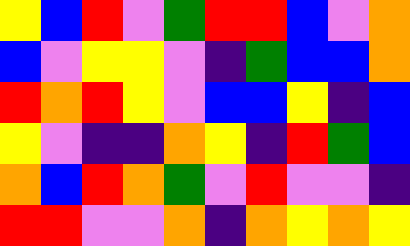[["yellow", "blue", "red", "violet", "green", "red", "red", "blue", "violet", "orange"], ["blue", "violet", "yellow", "yellow", "violet", "indigo", "green", "blue", "blue", "orange"], ["red", "orange", "red", "yellow", "violet", "blue", "blue", "yellow", "indigo", "blue"], ["yellow", "violet", "indigo", "indigo", "orange", "yellow", "indigo", "red", "green", "blue"], ["orange", "blue", "red", "orange", "green", "violet", "red", "violet", "violet", "indigo"], ["red", "red", "violet", "violet", "orange", "indigo", "orange", "yellow", "orange", "yellow"]]